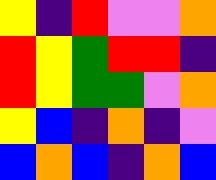[["yellow", "indigo", "red", "violet", "violet", "orange"], ["red", "yellow", "green", "red", "red", "indigo"], ["red", "yellow", "green", "green", "violet", "orange"], ["yellow", "blue", "indigo", "orange", "indigo", "violet"], ["blue", "orange", "blue", "indigo", "orange", "blue"]]